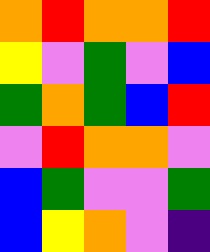[["orange", "red", "orange", "orange", "red"], ["yellow", "violet", "green", "violet", "blue"], ["green", "orange", "green", "blue", "red"], ["violet", "red", "orange", "orange", "violet"], ["blue", "green", "violet", "violet", "green"], ["blue", "yellow", "orange", "violet", "indigo"]]